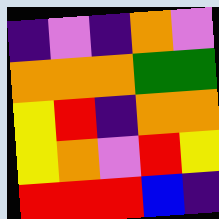[["indigo", "violet", "indigo", "orange", "violet"], ["orange", "orange", "orange", "green", "green"], ["yellow", "red", "indigo", "orange", "orange"], ["yellow", "orange", "violet", "red", "yellow"], ["red", "red", "red", "blue", "indigo"]]